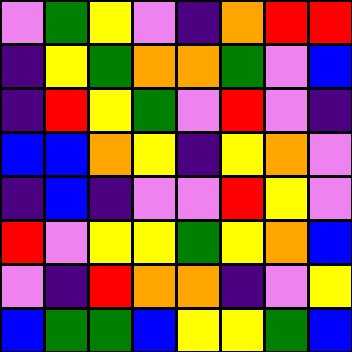[["violet", "green", "yellow", "violet", "indigo", "orange", "red", "red"], ["indigo", "yellow", "green", "orange", "orange", "green", "violet", "blue"], ["indigo", "red", "yellow", "green", "violet", "red", "violet", "indigo"], ["blue", "blue", "orange", "yellow", "indigo", "yellow", "orange", "violet"], ["indigo", "blue", "indigo", "violet", "violet", "red", "yellow", "violet"], ["red", "violet", "yellow", "yellow", "green", "yellow", "orange", "blue"], ["violet", "indigo", "red", "orange", "orange", "indigo", "violet", "yellow"], ["blue", "green", "green", "blue", "yellow", "yellow", "green", "blue"]]